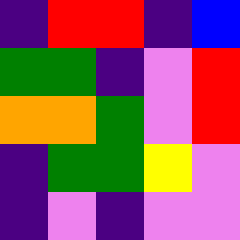[["indigo", "red", "red", "indigo", "blue"], ["green", "green", "indigo", "violet", "red"], ["orange", "orange", "green", "violet", "red"], ["indigo", "green", "green", "yellow", "violet"], ["indigo", "violet", "indigo", "violet", "violet"]]